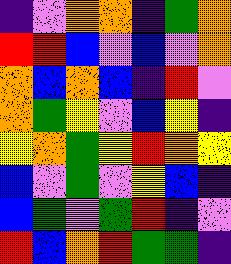[["indigo", "violet", "orange", "orange", "indigo", "green", "orange"], ["red", "red", "blue", "violet", "blue", "violet", "orange"], ["orange", "blue", "orange", "blue", "indigo", "red", "violet"], ["orange", "green", "yellow", "violet", "blue", "yellow", "indigo"], ["yellow", "orange", "green", "yellow", "red", "orange", "yellow"], ["blue", "violet", "green", "violet", "yellow", "blue", "indigo"], ["blue", "green", "violet", "green", "red", "indigo", "violet"], ["red", "blue", "orange", "red", "green", "green", "indigo"]]